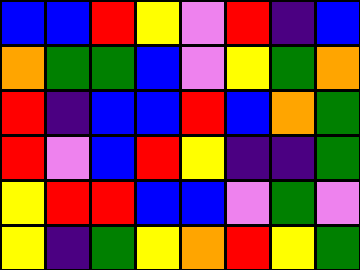[["blue", "blue", "red", "yellow", "violet", "red", "indigo", "blue"], ["orange", "green", "green", "blue", "violet", "yellow", "green", "orange"], ["red", "indigo", "blue", "blue", "red", "blue", "orange", "green"], ["red", "violet", "blue", "red", "yellow", "indigo", "indigo", "green"], ["yellow", "red", "red", "blue", "blue", "violet", "green", "violet"], ["yellow", "indigo", "green", "yellow", "orange", "red", "yellow", "green"]]